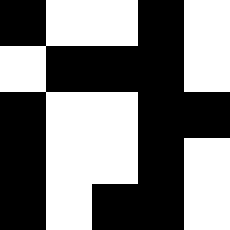[["black", "white", "white", "black", "white"], ["white", "black", "black", "black", "white"], ["black", "white", "white", "black", "black"], ["black", "white", "white", "black", "white"], ["black", "white", "black", "black", "white"]]